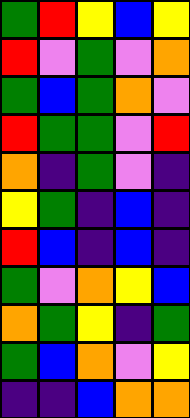[["green", "red", "yellow", "blue", "yellow"], ["red", "violet", "green", "violet", "orange"], ["green", "blue", "green", "orange", "violet"], ["red", "green", "green", "violet", "red"], ["orange", "indigo", "green", "violet", "indigo"], ["yellow", "green", "indigo", "blue", "indigo"], ["red", "blue", "indigo", "blue", "indigo"], ["green", "violet", "orange", "yellow", "blue"], ["orange", "green", "yellow", "indigo", "green"], ["green", "blue", "orange", "violet", "yellow"], ["indigo", "indigo", "blue", "orange", "orange"]]